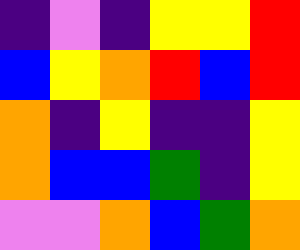[["indigo", "violet", "indigo", "yellow", "yellow", "red"], ["blue", "yellow", "orange", "red", "blue", "red"], ["orange", "indigo", "yellow", "indigo", "indigo", "yellow"], ["orange", "blue", "blue", "green", "indigo", "yellow"], ["violet", "violet", "orange", "blue", "green", "orange"]]